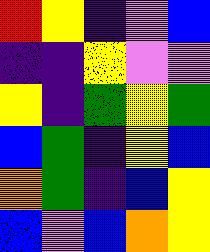[["red", "yellow", "indigo", "violet", "blue"], ["indigo", "indigo", "yellow", "violet", "violet"], ["yellow", "indigo", "green", "yellow", "green"], ["blue", "green", "indigo", "yellow", "blue"], ["orange", "green", "indigo", "blue", "yellow"], ["blue", "violet", "blue", "orange", "yellow"]]